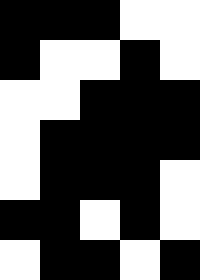[["black", "black", "black", "white", "white"], ["black", "white", "white", "black", "white"], ["white", "white", "black", "black", "black"], ["white", "black", "black", "black", "black"], ["white", "black", "black", "black", "white"], ["black", "black", "white", "black", "white"], ["white", "black", "black", "white", "black"]]